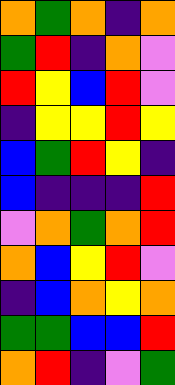[["orange", "green", "orange", "indigo", "orange"], ["green", "red", "indigo", "orange", "violet"], ["red", "yellow", "blue", "red", "violet"], ["indigo", "yellow", "yellow", "red", "yellow"], ["blue", "green", "red", "yellow", "indigo"], ["blue", "indigo", "indigo", "indigo", "red"], ["violet", "orange", "green", "orange", "red"], ["orange", "blue", "yellow", "red", "violet"], ["indigo", "blue", "orange", "yellow", "orange"], ["green", "green", "blue", "blue", "red"], ["orange", "red", "indigo", "violet", "green"]]